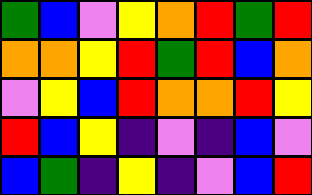[["green", "blue", "violet", "yellow", "orange", "red", "green", "red"], ["orange", "orange", "yellow", "red", "green", "red", "blue", "orange"], ["violet", "yellow", "blue", "red", "orange", "orange", "red", "yellow"], ["red", "blue", "yellow", "indigo", "violet", "indigo", "blue", "violet"], ["blue", "green", "indigo", "yellow", "indigo", "violet", "blue", "red"]]